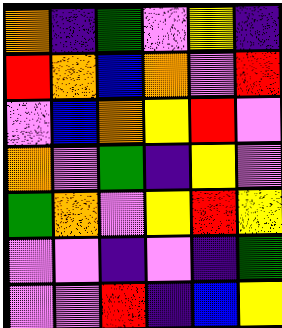[["orange", "indigo", "green", "violet", "yellow", "indigo"], ["red", "orange", "blue", "orange", "violet", "red"], ["violet", "blue", "orange", "yellow", "red", "violet"], ["orange", "violet", "green", "indigo", "yellow", "violet"], ["green", "orange", "violet", "yellow", "red", "yellow"], ["violet", "violet", "indigo", "violet", "indigo", "green"], ["violet", "violet", "red", "indigo", "blue", "yellow"]]